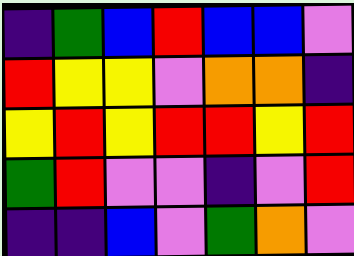[["indigo", "green", "blue", "red", "blue", "blue", "violet"], ["red", "yellow", "yellow", "violet", "orange", "orange", "indigo"], ["yellow", "red", "yellow", "red", "red", "yellow", "red"], ["green", "red", "violet", "violet", "indigo", "violet", "red"], ["indigo", "indigo", "blue", "violet", "green", "orange", "violet"]]